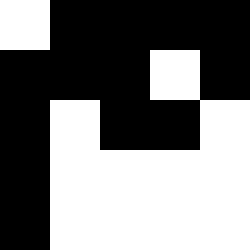[["white", "black", "black", "black", "black"], ["black", "black", "black", "white", "black"], ["black", "white", "black", "black", "white"], ["black", "white", "white", "white", "white"], ["black", "white", "white", "white", "white"]]